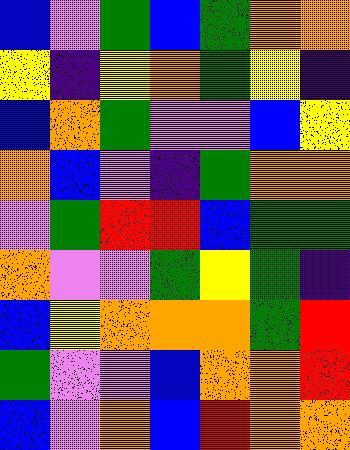[["blue", "violet", "green", "blue", "green", "orange", "orange"], ["yellow", "indigo", "yellow", "orange", "green", "yellow", "indigo"], ["blue", "orange", "green", "violet", "violet", "blue", "yellow"], ["orange", "blue", "violet", "indigo", "green", "orange", "orange"], ["violet", "green", "red", "red", "blue", "green", "green"], ["orange", "violet", "violet", "green", "yellow", "green", "indigo"], ["blue", "yellow", "orange", "orange", "orange", "green", "red"], ["green", "violet", "violet", "blue", "orange", "orange", "red"], ["blue", "violet", "orange", "blue", "red", "orange", "orange"]]